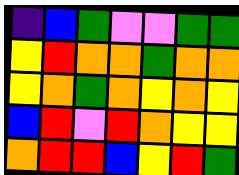[["indigo", "blue", "green", "violet", "violet", "green", "green"], ["yellow", "red", "orange", "orange", "green", "orange", "orange"], ["yellow", "orange", "green", "orange", "yellow", "orange", "yellow"], ["blue", "red", "violet", "red", "orange", "yellow", "yellow"], ["orange", "red", "red", "blue", "yellow", "red", "green"]]